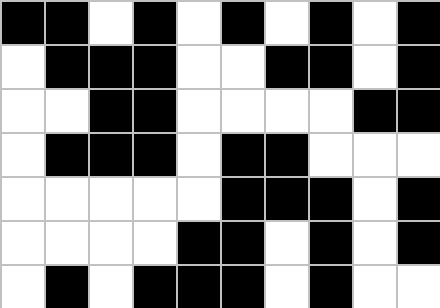[["black", "black", "white", "black", "white", "black", "white", "black", "white", "black"], ["white", "black", "black", "black", "white", "white", "black", "black", "white", "black"], ["white", "white", "black", "black", "white", "white", "white", "white", "black", "black"], ["white", "black", "black", "black", "white", "black", "black", "white", "white", "white"], ["white", "white", "white", "white", "white", "black", "black", "black", "white", "black"], ["white", "white", "white", "white", "black", "black", "white", "black", "white", "black"], ["white", "black", "white", "black", "black", "black", "white", "black", "white", "white"]]